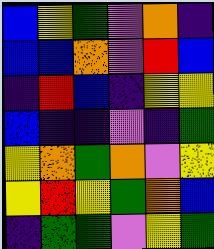[["blue", "yellow", "green", "violet", "orange", "indigo"], ["blue", "blue", "orange", "violet", "red", "blue"], ["indigo", "red", "blue", "indigo", "yellow", "yellow"], ["blue", "indigo", "indigo", "violet", "indigo", "green"], ["yellow", "orange", "green", "orange", "violet", "yellow"], ["yellow", "red", "yellow", "green", "orange", "blue"], ["indigo", "green", "green", "violet", "yellow", "green"]]